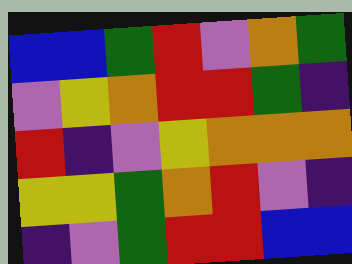[["blue", "blue", "green", "red", "violet", "orange", "green"], ["violet", "yellow", "orange", "red", "red", "green", "indigo"], ["red", "indigo", "violet", "yellow", "orange", "orange", "orange"], ["yellow", "yellow", "green", "orange", "red", "violet", "indigo"], ["indigo", "violet", "green", "red", "red", "blue", "blue"]]